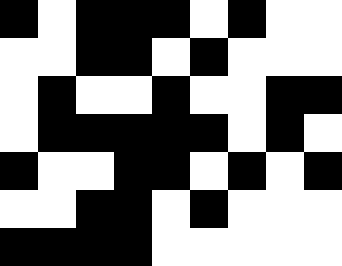[["black", "white", "black", "black", "black", "white", "black", "white", "white"], ["white", "white", "black", "black", "white", "black", "white", "white", "white"], ["white", "black", "white", "white", "black", "white", "white", "black", "black"], ["white", "black", "black", "black", "black", "black", "white", "black", "white"], ["black", "white", "white", "black", "black", "white", "black", "white", "black"], ["white", "white", "black", "black", "white", "black", "white", "white", "white"], ["black", "black", "black", "black", "white", "white", "white", "white", "white"]]